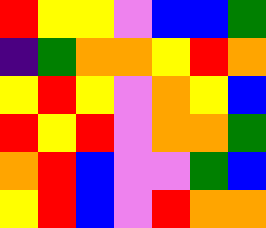[["red", "yellow", "yellow", "violet", "blue", "blue", "green"], ["indigo", "green", "orange", "orange", "yellow", "red", "orange"], ["yellow", "red", "yellow", "violet", "orange", "yellow", "blue"], ["red", "yellow", "red", "violet", "orange", "orange", "green"], ["orange", "red", "blue", "violet", "violet", "green", "blue"], ["yellow", "red", "blue", "violet", "red", "orange", "orange"]]